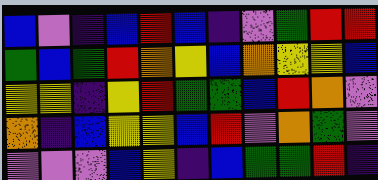[["blue", "violet", "indigo", "blue", "red", "blue", "indigo", "violet", "green", "red", "red"], ["green", "blue", "green", "red", "orange", "yellow", "blue", "orange", "yellow", "yellow", "blue"], ["yellow", "yellow", "indigo", "yellow", "red", "green", "green", "blue", "red", "orange", "violet"], ["orange", "indigo", "blue", "yellow", "yellow", "blue", "red", "violet", "orange", "green", "violet"], ["violet", "violet", "violet", "blue", "yellow", "indigo", "blue", "green", "green", "red", "indigo"]]